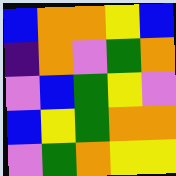[["blue", "orange", "orange", "yellow", "blue"], ["indigo", "orange", "violet", "green", "orange"], ["violet", "blue", "green", "yellow", "violet"], ["blue", "yellow", "green", "orange", "orange"], ["violet", "green", "orange", "yellow", "yellow"]]